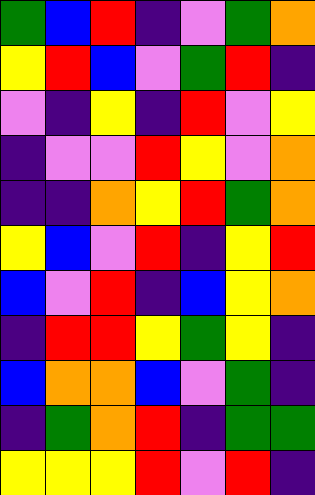[["green", "blue", "red", "indigo", "violet", "green", "orange"], ["yellow", "red", "blue", "violet", "green", "red", "indigo"], ["violet", "indigo", "yellow", "indigo", "red", "violet", "yellow"], ["indigo", "violet", "violet", "red", "yellow", "violet", "orange"], ["indigo", "indigo", "orange", "yellow", "red", "green", "orange"], ["yellow", "blue", "violet", "red", "indigo", "yellow", "red"], ["blue", "violet", "red", "indigo", "blue", "yellow", "orange"], ["indigo", "red", "red", "yellow", "green", "yellow", "indigo"], ["blue", "orange", "orange", "blue", "violet", "green", "indigo"], ["indigo", "green", "orange", "red", "indigo", "green", "green"], ["yellow", "yellow", "yellow", "red", "violet", "red", "indigo"]]